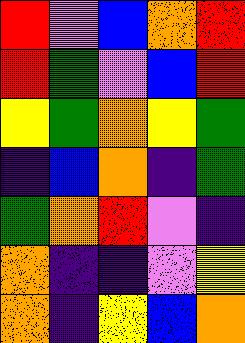[["red", "violet", "blue", "orange", "red"], ["red", "green", "violet", "blue", "red"], ["yellow", "green", "orange", "yellow", "green"], ["indigo", "blue", "orange", "indigo", "green"], ["green", "orange", "red", "violet", "indigo"], ["orange", "indigo", "indigo", "violet", "yellow"], ["orange", "indigo", "yellow", "blue", "orange"]]